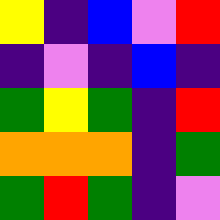[["yellow", "indigo", "blue", "violet", "red"], ["indigo", "violet", "indigo", "blue", "indigo"], ["green", "yellow", "green", "indigo", "red"], ["orange", "orange", "orange", "indigo", "green"], ["green", "red", "green", "indigo", "violet"]]